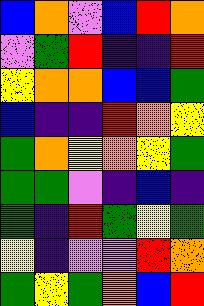[["blue", "orange", "violet", "blue", "red", "orange"], ["violet", "green", "red", "indigo", "indigo", "red"], ["yellow", "orange", "orange", "blue", "blue", "green"], ["blue", "indigo", "indigo", "red", "orange", "yellow"], ["green", "orange", "yellow", "orange", "yellow", "green"], ["green", "green", "violet", "indigo", "blue", "indigo"], ["green", "indigo", "red", "green", "yellow", "green"], ["yellow", "indigo", "violet", "violet", "red", "orange"], ["green", "yellow", "green", "orange", "blue", "red"]]